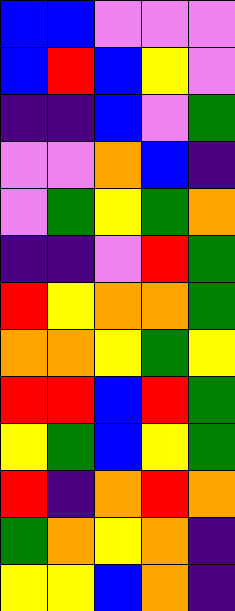[["blue", "blue", "violet", "violet", "violet"], ["blue", "red", "blue", "yellow", "violet"], ["indigo", "indigo", "blue", "violet", "green"], ["violet", "violet", "orange", "blue", "indigo"], ["violet", "green", "yellow", "green", "orange"], ["indigo", "indigo", "violet", "red", "green"], ["red", "yellow", "orange", "orange", "green"], ["orange", "orange", "yellow", "green", "yellow"], ["red", "red", "blue", "red", "green"], ["yellow", "green", "blue", "yellow", "green"], ["red", "indigo", "orange", "red", "orange"], ["green", "orange", "yellow", "orange", "indigo"], ["yellow", "yellow", "blue", "orange", "indigo"]]